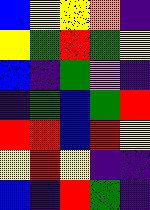[["blue", "yellow", "yellow", "orange", "indigo"], ["yellow", "green", "red", "green", "yellow"], ["blue", "indigo", "green", "violet", "indigo"], ["indigo", "green", "blue", "green", "red"], ["red", "red", "blue", "red", "yellow"], ["yellow", "red", "yellow", "indigo", "indigo"], ["blue", "indigo", "red", "green", "indigo"]]